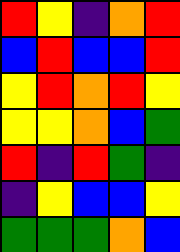[["red", "yellow", "indigo", "orange", "red"], ["blue", "red", "blue", "blue", "red"], ["yellow", "red", "orange", "red", "yellow"], ["yellow", "yellow", "orange", "blue", "green"], ["red", "indigo", "red", "green", "indigo"], ["indigo", "yellow", "blue", "blue", "yellow"], ["green", "green", "green", "orange", "blue"]]